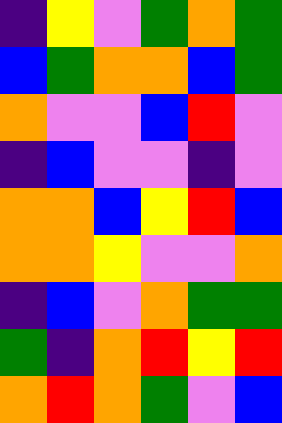[["indigo", "yellow", "violet", "green", "orange", "green"], ["blue", "green", "orange", "orange", "blue", "green"], ["orange", "violet", "violet", "blue", "red", "violet"], ["indigo", "blue", "violet", "violet", "indigo", "violet"], ["orange", "orange", "blue", "yellow", "red", "blue"], ["orange", "orange", "yellow", "violet", "violet", "orange"], ["indigo", "blue", "violet", "orange", "green", "green"], ["green", "indigo", "orange", "red", "yellow", "red"], ["orange", "red", "orange", "green", "violet", "blue"]]